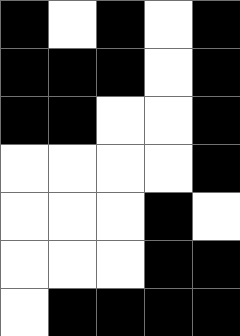[["black", "white", "black", "white", "black"], ["black", "black", "black", "white", "black"], ["black", "black", "white", "white", "black"], ["white", "white", "white", "white", "black"], ["white", "white", "white", "black", "white"], ["white", "white", "white", "black", "black"], ["white", "black", "black", "black", "black"]]